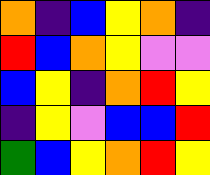[["orange", "indigo", "blue", "yellow", "orange", "indigo"], ["red", "blue", "orange", "yellow", "violet", "violet"], ["blue", "yellow", "indigo", "orange", "red", "yellow"], ["indigo", "yellow", "violet", "blue", "blue", "red"], ["green", "blue", "yellow", "orange", "red", "yellow"]]